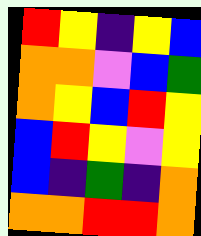[["red", "yellow", "indigo", "yellow", "blue"], ["orange", "orange", "violet", "blue", "green"], ["orange", "yellow", "blue", "red", "yellow"], ["blue", "red", "yellow", "violet", "yellow"], ["blue", "indigo", "green", "indigo", "orange"], ["orange", "orange", "red", "red", "orange"]]